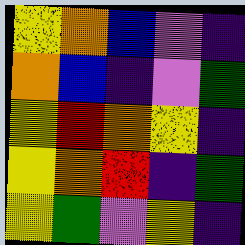[["yellow", "orange", "blue", "violet", "indigo"], ["orange", "blue", "indigo", "violet", "green"], ["yellow", "red", "orange", "yellow", "indigo"], ["yellow", "orange", "red", "indigo", "green"], ["yellow", "green", "violet", "yellow", "indigo"]]